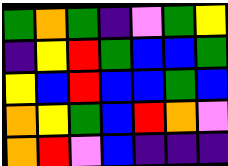[["green", "orange", "green", "indigo", "violet", "green", "yellow"], ["indigo", "yellow", "red", "green", "blue", "blue", "green"], ["yellow", "blue", "red", "blue", "blue", "green", "blue"], ["orange", "yellow", "green", "blue", "red", "orange", "violet"], ["orange", "red", "violet", "blue", "indigo", "indigo", "indigo"]]